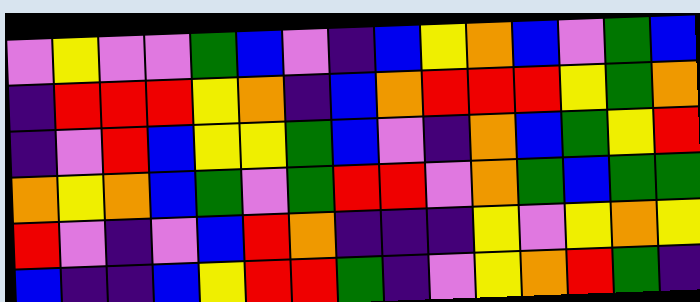[["violet", "yellow", "violet", "violet", "green", "blue", "violet", "indigo", "blue", "yellow", "orange", "blue", "violet", "green", "blue"], ["indigo", "red", "red", "red", "yellow", "orange", "indigo", "blue", "orange", "red", "red", "red", "yellow", "green", "orange"], ["indigo", "violet", "red", "blue", "yellow", "yellow", "green", "blue", "violet", "indigo", "orange", "blue", "green", "yellow", "red"], ["orange", "yellow", "orange", "blue", "green", "violet", "green", "red", "red", "violet", "orange", "green", "blue", "green", "green"], ["red", "violet", "indigo", "violet", "blue", "red", "orange", "indigo", "indigo", "indigo", "yellow", "violet", "yellow", "orange", "yellow"], ["blue", "indigo", "indigo", "blue", "yellow", "red", "red", "green", "indigo", "violet", "yellow", "orange", "red", "green", "indigo"]]